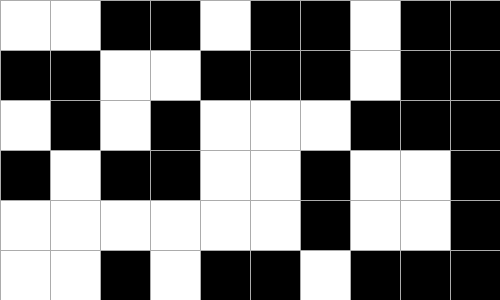[["white", "white", "black", "black", "white", "black", "black", "white", "black", "black"], ["black", "black", "white", "white", "black", "black", "black", "white", "black", "black"], ["white", "black", "white", "black", "white", "white", "white", "black", "black", "black"], ["black", "white", "black", "black", "white", "white", "black", "white", "white", "black"], ["white", "white", "white", "white", "white", "white", "black", "white", "white", "black"], ["white", "white", "black", "white", "black", "black", "white", "black", "black", "black"]]